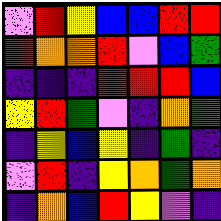[["violet", "red", "yellow", "blue", "blue", "red", "red"], ["red", "orange", "orange", "red", "violet", "blue", "green"], ["indigo", "indigo", "indigo", "red", "red", "red", "blue"], ["yellow", "red", "green", "violet", "indigo", "orange", "green"], ["indigo", "yellow", "blue", "yellow", "indigo", "green", "indigo"], ["violet", "red", "indigo", "yellow", "orange", "green", "orange"], ["indigo", "orange", "blue", "red", "yellow", "violet", "indigo"]]